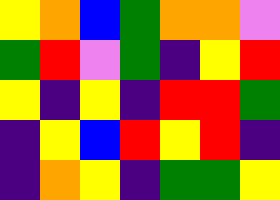[["yellow", "orange", "blue", "green", "orange", "orange", "violet"], ["green", "red", "violet", "green", "indigo", "yellow", "red"], ["yellow", "indigo", "yellow", "indigo", "red", "red", "green"], ["indigo", "yellow", "blue", "red", "yellow", "red", "indigo"], ["indigo", "orange", "yellow", "indigo", "green", "green", "yellow"]]